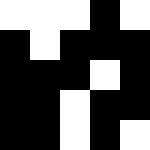[["white", "white", "white", "black", "white"], ["black", "white", "black", "black", "black"], ["black", "black", "black", "white", "black"], ["black", "black", "white", "black", "black"], ["black", "black", "white", "black", "white"]]